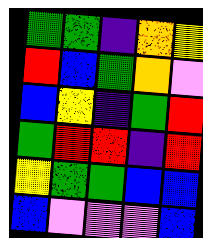[["green", "green", "indigo", "orange", "yellow"], ["red", "blue", "green", "orange", "violet"], ["blue", "yellow", "indigo", "green", "red"], ["green", "red", "red", "indigo", "red"], ["yellow", "green", "green", "blue", "blue"], ["blue", "violet", "violet", "violet", "blue"]]